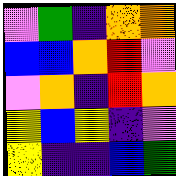[["violet", "green", "indigo", "orange", "orange"], ["blue", "blue", "orange", "red", "violet"], ["violet", "orange", "indigo", "red", "orange"], ["yellow", "blue", "yellow", "indigo", "violet"], ["yellow", "indigo", "indigo", "blue", "green"]]